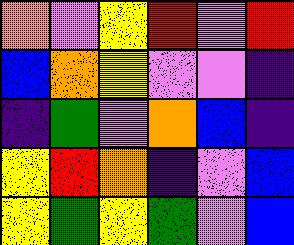[["orange", "violet", "yellow", "red", "violet", "red"], ["blue", "orange", "yellow", "violet", "violet", "indigo"], ["indigo", "green", "violet", "orange", "blue", "indigo"], ["yellow", "red", "orange", "indigo", "violet", "blue"], ["yellow", "green", "yellow", "green", "violet", "blue"]]